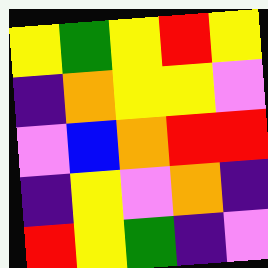[["yellow", "green", "yellow", "red", "yellow"], ["indigo", "orange", "yellow", "yellow", "violet"], ["violet", "blue", "orange", "red", "red"], ["indigo", "yellow", "violet", "orange", "indigo"], ["red", "yellow", "green", "indigo", "violet"]]